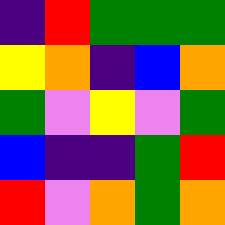[["indigo", "red", "green", "green", "green"], ["yellow", "orange", "indigo", "blue", "orange"], ["green", "violet", "yellow", "violet", "green"], ["blue", "indigo", "indigo", "green", "red"], ["red", "violet", "orange", "green", "orange"]]